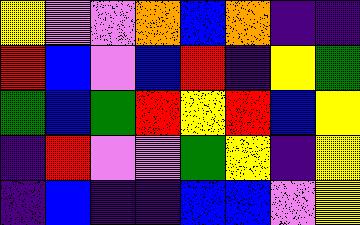[["yellow", "violet", "violet", "orange", "blue", "orange", "indigo", "indigo"], ["red", "blue", "violet", "blue", "red", "indigo", "yellow", "green"], ["green", "blue", "green", "red", "yellow", "red", "blue", "yellow"], ["indigo", "red", "violet", "violet", "green", "yellow", "indigo", "yellow"], ["indigo", "blue", "indigo", "indigo", "blue", "blue", "violet", "yellow"]]